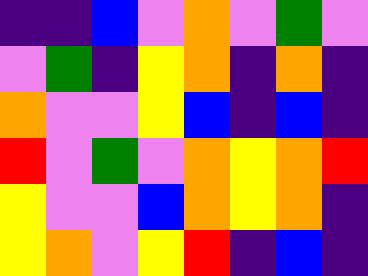[["indigo", "indigo", "blue", "violet", "orange", "violet", "green", "violet"], ["violet", "green", "indigo", "yellow", "orange", "indigo", "orange", "indigo"], ["orange", "violet", "violet", "yellow", "blue", "indigo", "blue", "indigo"], ["red", "violet", "green", "violet", "orange", "yellow", "orange", "red"], ["yellow", "violet", "violet", "blue", "orange", "yellow", "orange", "indigo"], ["yellow", "orange", "violet", "yellow", "red", "indigo", "blue", "indigo"]]